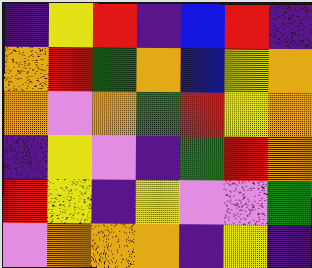[["indigo", "yellow", "red", "indigo", "blue", "red", "indigo"], ["orange", "red", "green", "orange", "blue", "yellow", "orange"], ["orange", "violet", "orange", "green", "red", "yellow", "orange"], ["indigo", "yellow", "violet", "indigo", "green", "red", "orange"], ["red", "yellow", "indigo", "yellow", "violet", "violet", "green"], ["violet", "orange", "orange", "orange", "indigo", "yellow", "indigo"]]